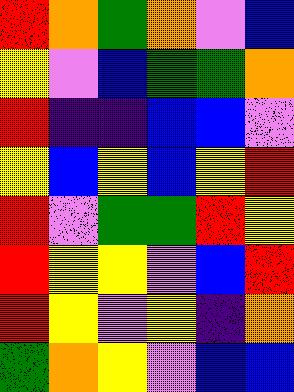[["red", "orange", "green", "orange", "violet", "blue"], ["yellow", "violet", "blue", "green", "green", "orange"], ["red", "indigo", "indigo", "blue", "blue", "violet"], ["yellow", "blue", "yellow", "blue", "yellow", "red"], ["red", "violet", "green", "green", "red", "yellow"], ["red", "yellow", "yellow", "violet", "blue", "red"], ["red", "yellow", "violet", "yellow", "indigo", "orange"], ["green", "orange", "yellow", "violet", "blue", "blue"]]